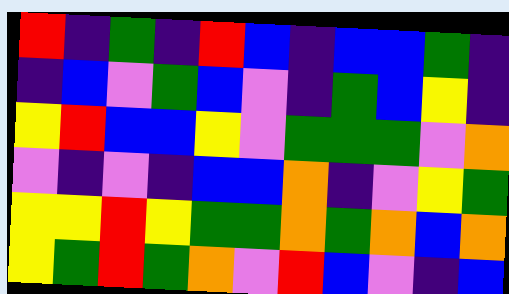[["red", "indigo", "green", "indigo", "red", "blue", "indigo", "blue", "blue", "green", "indigo"], ["indigo", "blue", "violet", "green", "blue", "violet", "indigo", "green", "blue", "yellow", "indigo"], ["yellow", "red", "blue", "blue", "yellow", "violet", "green", "green", "green", "violet", "orange"], ["violet", "indigo", "violet", "indigo", "blue", "blue", "orange", "indigo", "violet", "yellow", "green"], ["yellow", "yellow", "red", "yellow", "green", "green", "orange", "green", "orange", "blue", "orange"], ["yellow", "green", "red", "green", "orange", "violet", "red", "blue", "violet", "indigo", "blue"]]